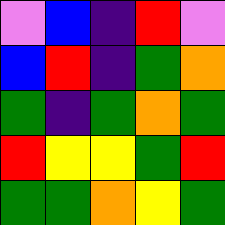[["violet", "blue", "indigo", "red", "violet"], ["blue", "red", "indigo", "green", "orange"], ["green", "indigo", "green", "orange", "green"], ["red", "yellow", "yellow", "green", "red"], ["green", "green", "orange", "yellow", "green"]]